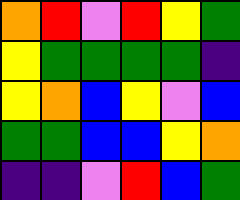[["orange", "red", "violet", "red", "yellow", "green"], ["yellow", "green", "green", "green", "green", "indigo"], ["yellow", "orange", "blue", "yellow", "violet", "blue"], ["green", "green", "blue", "blue", "yellow", "orange"], ["indigo", "indigo", "violet", "red", "blue", "green"]]